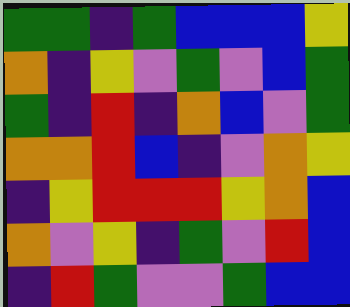[["green", "green", "indigo", "green", "blue", "blue", "blue", "yellow"], ["orange", "indigo", "yellow", "violet", "green", "violet", "blue", "green"], ["green", "indigo", "red", "indigo", "orange", "blue", "violet", "green"], ["orange", "orange", "red", "blue", "indigo", "violet", "orange", "yellow"], ["indigo", "yellow", "red", "red", "red", "yellow", "orange", "blue"], ["orange", "violet", "yellow", "indigo", "green", "violet", "red", "blue"], ["indigo", "red", "green", "violet", "violet", "green", "blue", "blue"]]